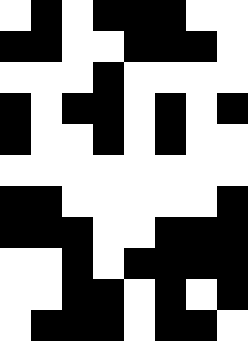[["white", "black", "white", "black", "black", "black", "white", "white"], ["black", "black", "white", "white", "black", "black", "black", "white"], ["white", "white", "white", "black", "white", "white", "white", "white"], ["black", "white", "black", "black", "white", "black", "white", "black"], ["black", "white", "white", "black", "white", "black", "white", "white"], ["white", "white", "white", "white", "white", "white", "white", "white"], ["black", "black", "white", "white", "white", "white", "white", "black"], ["black", "black", "black", "white", "white", "black", "black", "black"], ["white", "white", "black", "white", "black", "black", "black", "black"], ["white", "white", "black", "black", "white", "black", "white", "black"], ["white", "black", "black", "black", "white", "black", "black", "white"]]